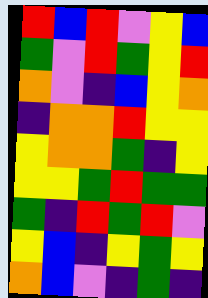[["red", "blue", "red", "violet", "yellow", "blue"], ["green", "violet", "red", "green", "yellow", "red"], ["orange", "violet", "indigo", "blue", "yellow", "orange"], ["indigo", "orange", "orange", "red", "yellow", "yellow"], ["yellow", "orange", "orange", "green", "indigo", "yellow"], ["yellow", "yellow", "green", "red", "green", "green"], ["green", "indigo", "red", "green", "red", "violet"], ["yellow", "blue", "indigo", "yellow", "green", "yellow"], ["orange", "blue", "violet", "indigo", "green", "indigo"]]